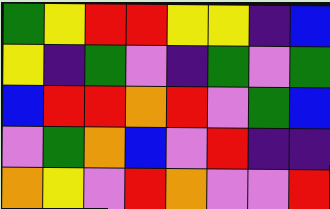[["green", "yellow", "red", "red", "yellow", "yellow", "indigo", "blue"], ["yellow", "indigo", "green", "violet", "indigo", "green", "violet", "green"], ["blue", "red", "red", "orange", "red", "violet", "green", "blue"], ["violet", "green", "orange", "blue", "violet", "red", "indigo", "indigo"], ["orange", "yellow", "violet", "red", "orange", "violet", "violet", "red"]]